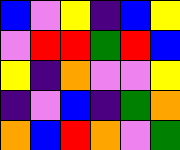[["blue", "violet", "yellow", "indigo", "blue", "yellow"], ["violet", "red", "red", "green", "red", "blue"], ["yellow", "indigo", "orange", "violet", "violet", "yellow"], ["indigo", "violet", "blue", "indigo", "green", "orange"], ["orange", "blue", "red", "orange", "violet", "green"]]